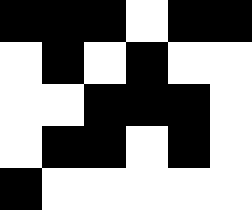[["black", "black", "black", "white", "black", "black"], ["white", "black", "white", "black", "white", "white"], ["white", "white", "black", "black", "black", "white"], ["white", "black", "black", "white", "black", "white"], ["black", "white", "white", "white", "white", "white"]]